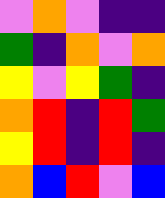[["violet", "orange", "violet", "indigo", "indigo"], ["green", "indigo", "orange", "violet", "orange"], ["yellow", "violet", "yellow", "green", "indigo"], ["orange", "red", "indigo", "red", "green"], ["yellow", "red", "indigo", "red", "indigo"], ["orange", "blue", "red", "violet", "blue"]]